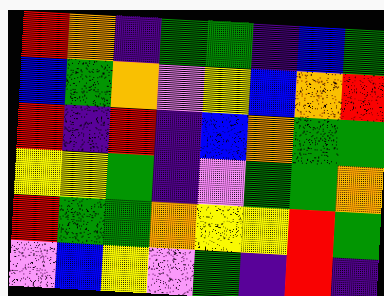[["red", "orange", "indigo", "green", "green", "indigo", "blue", "green"], ["blue", "green", "orange", "violet", "yellow", "blue", "orange", "red"], ["red", "indigo", "red", "indigo", "blue", "orange", "green", "green"], ["yellow", "yellow", "green", "indigo", "violet", "green", "green", "orange"], ["red", "green", "green", "orange", "yellow", "yellow", "red", "green"], ["violet", "blue", "yellow", "violet", "green", "indigo", "red", "indigo"]]